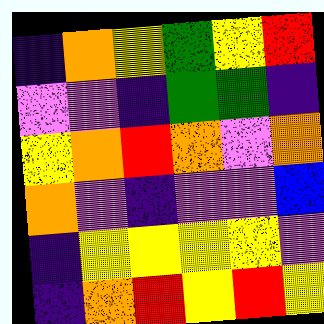[["indigo", "orange", "yellow", "green", "yellow", "red"], ["violet", "violet", "indigo", "green", "green", "indigo"], ["yellow", "orange", "red", "orange", "violet", "orange"], ["orange", "violet", "indigo", "violet", "violet", "blue"], ["indigo", "yellow", "yellow", "yellow", "yellow", "violet"], ["indigo", "orange", "red", "yellow", "red", "yellow"]]